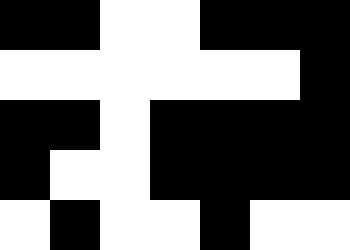[["black", "black", "white", "white", "black", "black", "black"], ["white", "white", "white", "white", "white", "white", "black"], ["black", "black", "white", "black", "black", "black", "black"], ["black", "white", "white", "black", "black", "black", "black"], ["white", "black", "white", "white", "black", "white", "white"]]